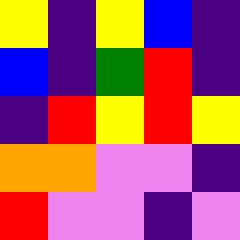[["yellow", "indigo", "yellow", "blue", "indigo"], ["blue", "indigo", "green", "red", "indigo"], ["indigo", "red", "yellow", "red", "yellow"], ["orange", "orange", "violet", "violet", "indigo"], ["red", "violet", "violet", "indigo", "violet"]]